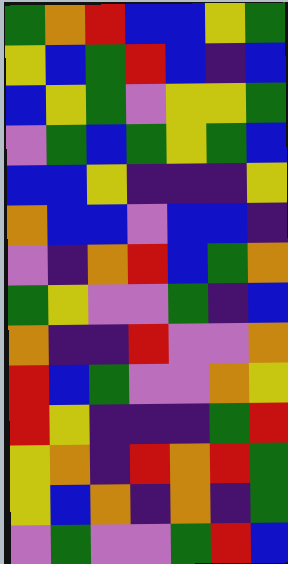[["green", "orange", "red", "blue", "blue", "yellow", "green"], ["yellow", "blue", "green", "red", "blue", "indigo", "blue"], ["blue", "yellow", "green", "violet", "yellow", "yellow", "green"], ["violet", "green", "blue", "green", "yellow", "green", "blue"], ["blue", "blue", "yellow", "indigo", "indigo", "indigo", "yellow"], ["orange", "blue", "blue", "violet", "blue", "blue", "indigo"], ["violet", "indigo", "orange", "red", "blue", "green", "orange"], ["green", "yellow", "violet", "violet", "green", "indigo", "blue"], ["orange", "indigo", "indigo", "red", "violet", "violet", "orange"], ["red", "blue", "green", "violet", "violet", "orange", "yellow"], ["red", "yellow", "indigo", "indigo", "indigo", "green", "red"], ["yellow", "orange", "indigo", "red", "orange", "red", "green"], ["yellow", "blue", "orange", "indigo", "orange", "indigo", "green"], ["violet", "green", "violet", "violet", "green", "red", "blue"]]